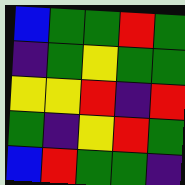[["blue", "green", "green", "red", "green"], ["indigo", "green", "yellow", "green", "green"], ["yellow", "yellow", "red", "indigo", "red"], ["green", "indigo", "yellow", "red", "green"], ["blue", "red", "green", "green", "indigo"]]